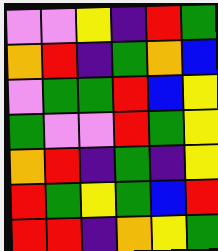[["violet", "violet", "yellow", "indigo", "red", "green"], ["orange", "red", "indigo", "green", "orange", "blue"], ["violet", "green", "green", "red", "blue", "yellow"], ["green", "violet", "violet", "red", "green", "yellow"], ["orange", "red", "indigo", "green", "indigo", "yellow"], ["red", "green", "yellow", "green", "blue", "red"], ["red", "red", "indigo", "orange", "yellow", "green"]]